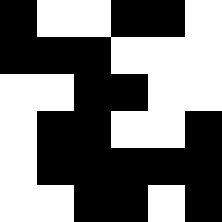[["black", "white", "white", "black", "black", "white"], ["black", "black", "black", "white", "white", "white"], ["white", "white", "black", "black", "white", "white"], ["white", "black", "black", "white", "white", "black"], ["white", "black", "black", "black", "black", "black"], ["white", "white", "black", "black", "white", "black"]]